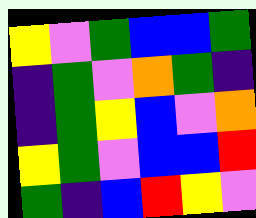[["yellow", "violet", "green", "blue", "blue", "green"], ["indigo", "green", "violet", "orange", "green", "indigo"], ["indigo", "green", "yellow", "blue", "violet", "orange"], ["yellow", "green", "violet", "blue", "blue", "red"], ["green", "indigo", "blue", "red", "yellow", "violet"]]